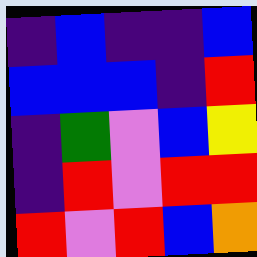[["indigo", "blue", "indigo", "indigo", "blue"], ["blue", "blue", "blue", "indigo", "red"], ["indigo", "green", "violet", "blue", "yellow"], ["indigo", "red", "violet", "red", "red"], ["red", "violet", "red", "blue", "orange"]]